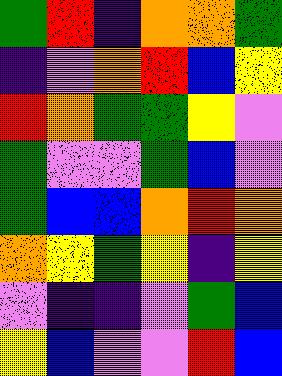[["green", "red", "indigo", "orange", "orange", "green"], ["indigo", "violet", "orange", "red", "blue", "yellow"], ["red", "orange", "green", "green", "yellow", "violet"], ["green", "violet", "violet", "green", "blue", "violet"], ["green", "blue", "blue", "orange", "red", "orange"], ["orange", "yellow", "green", "yellow", "indigo", "yellow"], ["violet", "indigo", "indigo", "violet", "green", "blue"], ["yellow", "blue", "violet", "violet", "red", "blue"]]